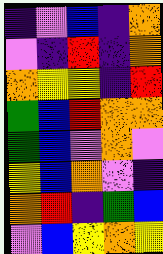[["indigo", "violet", "blue", "indigo", "orange"], ["violet", "indigo", "red", "indigo", "orange"], ["orange", "yellow", "yellow", "indigo", "red"], ["green", "blue", "red", "orange", "orange"], ["green", "blue", "violet", "orange", "violet"], ["yellow", "blue", "orange", "violet", "indigo"], ["orange", "red", "indigo", "green", "blue"], ["violet", "blue", "yellow", "orange", "yellow"]]